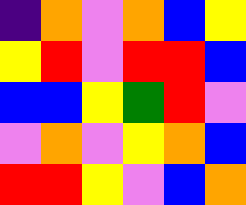[["indigo", "orange", "violet", "orange", "blue", "yellow"], ["yellow", "red", "violet", "red", "red", "blue"], ["blue", "blue", "yellow", "green", "red", "violet"], ["violet", "orange", "violet", "yellow", "orange", "blue"], ["red", "red", "yellow", "violet", "blue", "orange"]]